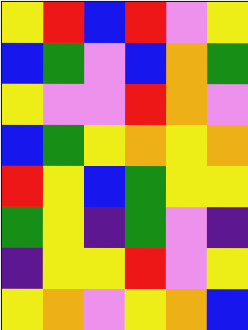[["yellow", "red", "blue", "red", "violet", "yellow"], ["blue", "green", "violet", "blue", "orange", "green"], ["yellow", "violet", "violet", "red", "orange", "violet"], ["blue", "green", "yellow", "orange", "yellow", "orange"], ["red", "yellow", "blue", "green", "yellow", "yellow"], ["green", "yellow", "indigo", "green", "violet", "indigo"], ["indigo", "yellow", "yellow", "red", "violet", "yellow"], ["yellow", "orange", "violet", "yellow", "orange", "blue"]]